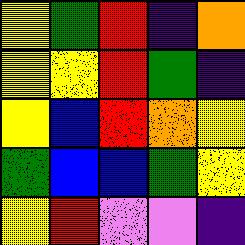[["yellow", "green", "red", "indigo", "orange"], ["yellow", "yellow", "red", "green", "indigo"], ["yellow", "blue", "red", "orange", "yellow"], ["green", "blue", "blue", "green", "yellow"], ["yellow", "red", "violet", "violet", "indigo"]]